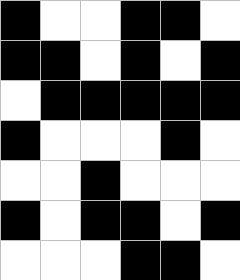[["black", "white", "white", "black", "black", "white"], ["black", "black", "white", "black", "white", "black"], ["white", "black", "black", "black", "black", "black"], ["black", "white", "white", "white", "black", "white"], ["white", "white", "black", "white", "white", "white"], ["black", "white", "black", "black", "white", "black"], ["white", "white", "white", "black", "black", "white"]]